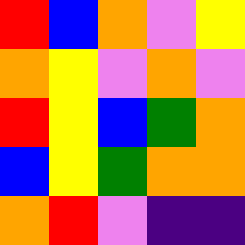[["red", "blue", "orange", "violet", "yellow"], ["orange", "yellow", "violet", "orange", "violet"], ["red", "yellow", "blue", "green", "orange"], ["blue", "yellow", "green", "orange", "orange"], ["orange", "red", "violet", "indigo", "indigo"]]